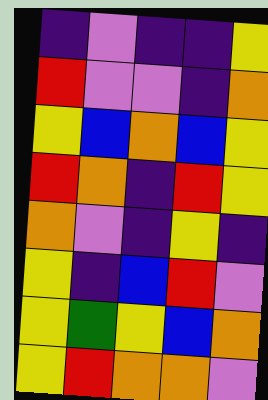[["indigo", "violet", "indigo", "indigo", "yellow"], ["red", "violet", "violet", "indigo", "orange"], ["yellow", "blue", "orange", "blue", "yellow"], ["red", "orange", "indigo", "red", "yellow"], ["orange", "violet", "indigo", "yellow", "indigo"], ["yellow", "indigo", "blue", "red", "violet"], ["yellow", "green", "yellow", "blue", "orange"], ["yellow", "red", "orange", "orange", "violet"]]